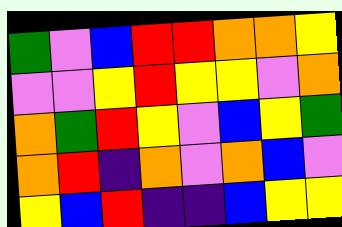[["green", "violet", "blue", "red", "red", "orange", "orange", "yellow"], ["violet", "violet", "yellow", "red", "yellow", "yellow", "violet", "orange"], ["orange", "green", "red", "yellow", "violet", "blue", "yellow", "green"], ["orange", "red", "indigo", "orange", "violet", "orange", "blue", "violet"], ["yellow", "blue", "red", "indigo", "indigo", "blue", "yellow", "yellow"]]